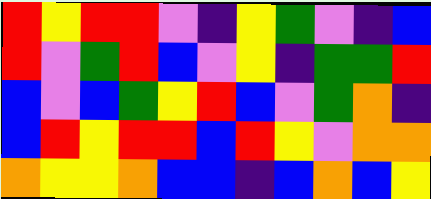[["red", "yellow", "red", "red", "violet", "indigo", "yellow", "green", "violet", "indigo", "blue"], ["red", "violet", "green", "red", "blue", "violet", "yellow", "indigo", "green", "green", "red"], ["blue", "violet", "blue", "green", "yellow", "red", "blue", "violet", "green", "orange", "indigo"], ["blue", "red", "yellow", "red", "red", "blue", "red", "yellow", "violet", "orange", "orange"], ["orange", "yellow", "yellow", "orange", "blue", "blue", "indigo", "blue", "orange", "blue", "yellow"]]